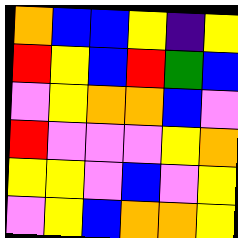[["orange", "blue", "blue", "yellow", "indigo", "yellow"], ["red", "yellow", "blue", "red", "green", "blue"], ["violet", "yellow", "orange", "orange", "blue", "violet"], ["red", "violet", "violet", "violet", "yellow", "orange"], ["yellow", "yellow", "violet", "blue", "violet", "yellow"], ["violet", "yellow", "blue", "orange", "orange", "yellow"]]